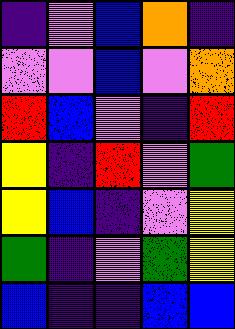[["indigo", "violet", "blue", "orange", "indigo"], ["violet", "violet", "blue", "violet", "orange"], ["red", "blue", "violet", "indigo", "red"], ["yellow", "indigo", "red", "violet", "green"], ["yellow", "blue", "indigo", "violet", "yellow"], ["green", "indigo", "violet", "green", "yellow"], ["blue", "indigo", "indigo", "blue", "blue"]]